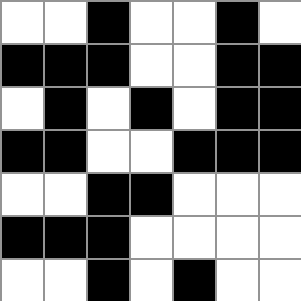[["white", "white", "black", "white", "white", "black", "white"], ["black", "black", "black", "white", "white", "black", "black"], ["white", "black", "white", "black", "white", "black", "black"], ["black", "black", "white", "white", "black", "black", "black"], ["white", "white", "black", "black", "white", "white", "white"], ["black", "black", "black", "white", "white", "white", "white"], ["white", "white", "black", "white", "black", "white", "white"]]